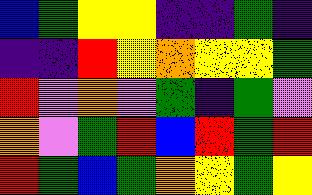[["blue", "green", "yellow", "yellow", "indigo", "indigo", "green", "indigo"], ["indigo", "indigo", "red", "yellow", "orange", "yellow", "yellow", "green"], ["red", "violet", "orange", "violet", "green", "indigo", "green", "violet"], ["orange", "violet", "green", "red", "blue", "red", "green", "red"], ["red", "green", "blue", "green", "orange", "yellow", "green", "yellow"]]